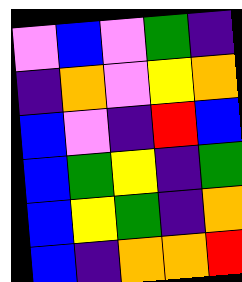[["violet", "blue", "violet", "green", "indigo"], ["indigo", "orange", "violet", "yellow", "orange"], ["blue", "violet", "indigo", "red", "blue"], ["blue", "green", "yellow", "indigo", "green"], ["blue", "yellow", "green", "indigo", "orange"], ["blue", "indigo", "orange", "orange", "red"]]